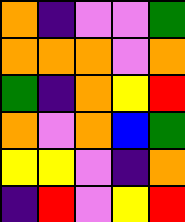[["orange", "indigo", "violet", "violet", "green"], ["orange", "orange", "orange", "violet", "orange"], ["green", "indigo", "orange", "yellow", "red"], ["orange", "violet", "orange", "blue", "green"], ["yellow", "yellow", "violet", "indigo", "orange"], ["indigo", "red", "violet", "yellow", "red"]]